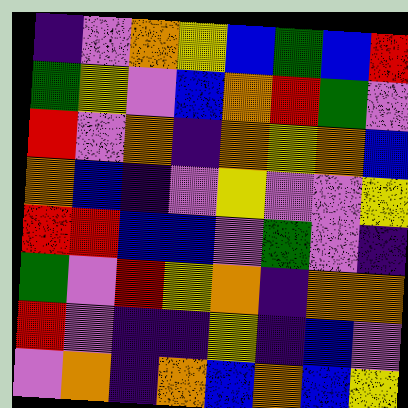[["indigo", "violet", "orange", "yellow", "blue", "green", "blue", "red"], ["green", "yellow", "violet", "blue", "orange", "red", "green", "violet"], ["red", "violet", "orange", "indigo", "orange", "yellow", "orange", "blue"], ["orange", "blue", "indigo", "violet", "yellow", "violet", "violet", "yellow"], ["red", "red", "blue", "blue", "violet", "green", "violet", "indigo"], ["green", "violet", "red", "yellow", "orange", "indigo", "orange", "orange"], ["red", "violet", "indigo", "indigo", "yellow", "indigo", "blue", "violet"], ["violet", "orange", "indigo", "orange", "blue", "orange", "blue", "yellow"]]